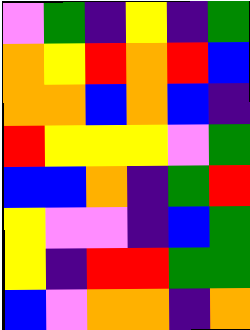[["violet", "green", "indigo", "yellow", "indigo", "green"], ["orange", "yellow", "red", "orange", "red", "blue"], ["orange", "orange", "blue", "orange", "blue", "indigo"], ["red", "yellow", "yellow", "yellow", "violet", "green"], ["blue", "blue", "orange", "indigo", "green", "red"], ["yellow", "violet", "violet", "indigo", "blue", "green"], ["yellow", "indigo", "red", "red", "green", "green"], ["blue", "violet", "orange", "orange", "indigo", "orange"]]